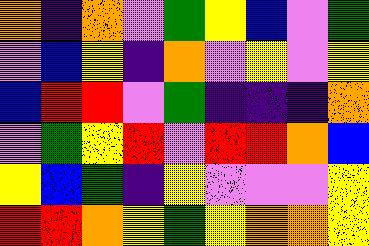[["orange", "indigo", "orange", "violet", "green", "yellow", "blue", "violet", "green"], ["violet", "blue", "yellow", "indigo", "orange", "violet", "yellow", "violet", "yellow"], ["blue", "red", "red", "violet", "green", "indigo", "indigo", "indigo", "orange"], ["violet", "green", "yellow", "red", "violet", "red", "red", "orange", "blue"], ["yellow", "blue", "green", "indigo", "yellow", "violet", "violet", "violet", "yellow"], ["red", "red", "orange", "yellow", "green", "yellow", "orange", "orange", "yellow"]]